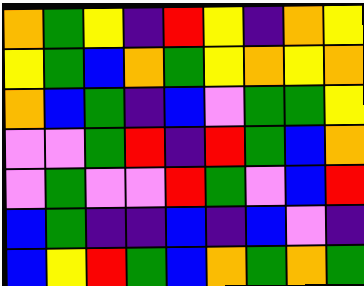[["orange", "green", "yellow", "indigo", "red", "yellow", "indigo", "orange", "yellow"], ["yellow", "green", "blue", "orange", "green", "yellow", "orange", "yellow", "orange"], ["orange", "blue", "green", "indigo", "blue", "violet", "green", "green", "yellow"], ["violet", "violet", "green", "red", "indigo", "red", "green", "blue", "orange"], ["violet", "green", "violet", "violet", "red", "green", "violet", "blue", "red"], ["blue", "green", "indigo", "indigo", "blue", "indigo", "blue", "violet", "indigo"], ["blue", "yellow", "red", "green", "blue", "orange", "green", "orange", "green"]]